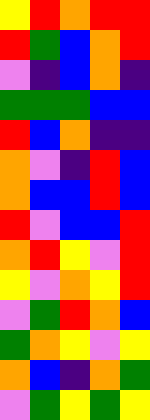[["yellow", "red", "orange", "red", "red"], ["red", "green", "blue", "orange", "red"], ["violet", "indigo", "blue", "orange", "indigo"], ["green", "green", "green", "blue", "blue"], ["red", "blue", "orange", "indigo", "indigo"], ["orange", "violet", "indigo", "red", "blue"], ["orange", "blue", "blue", "red", "blue"], ["red", "violet", "blue", "blue", "red"], ["orange", "red", "yellow", "violet", "red"], ["yellow", "violet", "orange", "yellow", "red"], ["violet", "green", "red", "orange", "blue"], ["green", "orange", "yellow", "violet", "yellow"], ["orange", "blue", "indigo", "orange", "green"], ["violet", "green", "yellow", "green", "yellow"]]